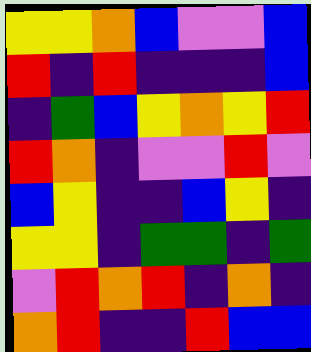[["yellow", "yellow", "orange", "blue", "violet", "violet", "blue"], ["red", "indigo", "red", "indigo", "indigo", "indigo", "blue"], ["indigo", "green", "blue", "yellow", "orange", "yellow", "red"], ["red", "orange", "indigo", "violet", "violet", "red", "violet"], ["blue", "yellow", "indigo", "indigo", "blue", "yellow", "indigo"], ["yellow", "yellow", "indigo", "green", "green", "indigo", "green"], ["violet", "red", "orange", "red", "indigo", "orange", "indigo"], ["orange", "red", "indigo", "indigo", "red", "blue", "blue"]]